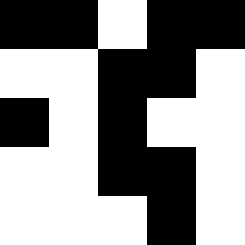[["black", "black", "white", "black", "black"], ["white", "white", "black", "black", "white"], ["black", "white", "black", "white", "white"], ["white", "white", "black", "black", "white"], ["white", "white", "white", "black", "white"]]